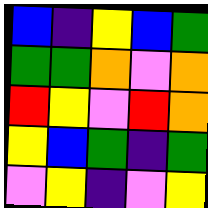[["blue", "indigo", "yellow", "blue", "green"], ["green", "green", "orange", "violet", "orange"], ["red", "yellow", "violet", "red", "orange"], ["yellow", "blue", "green", "indigo", "green"], ["violet", "yellow", "indigo", "violet", "yellow"]]